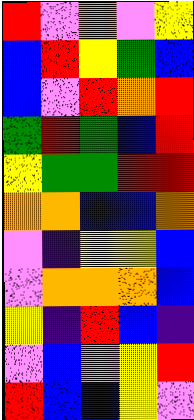[["red", "violet", "orange", "violet", "yellow"], ["blue", "red", "yellow", "green", "blue"], ["blue", "violet", "red", "orange", "red"], ["green", "red", "green", "blue", "red"], ["yellow", "green", "green", "red", "red"], ["orange", "orange", "blue", "blue", "orange"], ["violet", "indigo", "yellow", "yellow", "blue"], ["violet", "orange", "orange", "orange", "blue"], ["yellow", "indigo", "red", "blue", "indigo"], ["violet", "blue", "violet", "yellow", "red"], ["red", "blue", "blue", "yellow", "violet"]]